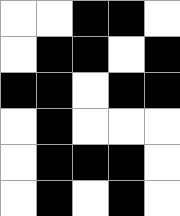[["white", "white", "black", "black", "white"], ["white", "black", "black", "white", "black"], ["black", "black", "white", "black", "black"], ["white", "black", "white", "white", "white"], ["white", "black", "black", "black", "white"], ["white", "black", "white", "black", "white"]]